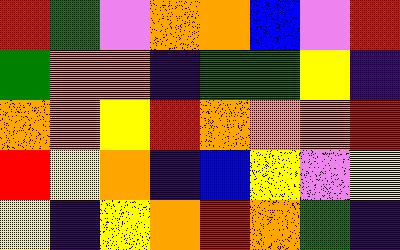[["red", "green", "violet", "orange", "orange", "blue", "violet", "red"], ["green", "orange", "orange", "indigo", "green", "green", "yellow", "indigo"], ["orange", "orange", "yellow", "red", "orange", "orange", "orange", "red"], ["red", "yellow", "orange", "indigo", "blue", "yellow", "violet", "yellow"], ["yellow", "indigo", "yellow", "orange", "red", "orange", "green", "indigo"]]